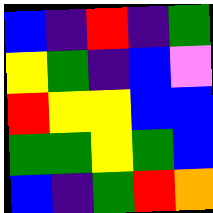[["blue", "indigo", "red", "indigo", "green"], ["yellow", "green", "indigo", "blue", "violet"], ["red", "yellow", "yellow", "blue", "blue"], ["green", "green", "yellow", "green", "blue"], ["blue", "indigo", "green", "red", "orange"]]